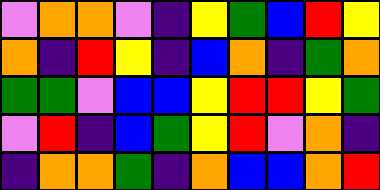[["violet", "orange", "orange", "violet", "indigo", "yellow", "green", "blue", "red", "yellow"], ["orange", "indigo", "red", "yellow", "indigo", "blue", "orange", "indigo", "green", "orange"], ["green", "green", "violet", "blue", "blue", "yellow", "red", "red", "yellow", "green"], ["violet", "red", "indigo", "blue", "green", "yellow", "red", "violet", "orange", "indigo"], ["indigo", "orange", "orange", "green", "indigo", "orange", "blue", "blue", "orange", "red"]]